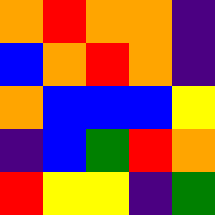[["orange", "red", "orange", "orange", "indigo"], ["blue", "orange", "red", "orange", "indigo"], ["orange", "blue", "blue", "blue", "yellow"], ["indigo", "blue", "green", "red", "orange"], ["red", "yellow", "yellow", "indigo", "green"]]